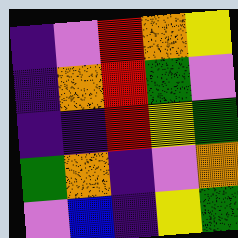[["indigo", "violet", "red", "orange", "yellow"], ["indigo", "orange", "red", "green", "violet"], ["indigo", "indigo", "red", "yellow", "green"], ["green", "orange", "indigo", "violet", "orange"], ["violet", "blue", "indigo", "yellow", "green"]]